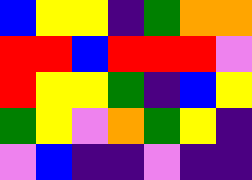[["blue", "yellow", "yellow", "indigo", "green", "orange", "orange"], ["red", "red", "blue", "red", "red", "red", "violet"], ["red", "yellow", "yellow", "green", "indigo", "blue", "yellow"], ["green", "yellow", "violet", "orange", "green", "yellow", "indigo"], ["violet", "blue", "indigo", "indigo", "violet", "indigo", "indigo"]]